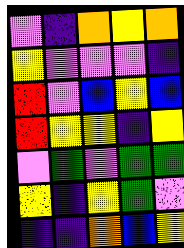[["violet", "indigo", "orange", "yellow", "orange"], ["yellow", "violet", "violet", "violet", "indigo"], ["red", "violet", "blue", "yellow", "blue"], ["red", "yellow", "yellow", "indigo", "yellow"], ["violet", "green", "violet", "green", "green"], ["yellow", "indigo", "yellow", "green", "violet"], ["indigo", "indigo", "orange", "blue", "yellow"]]